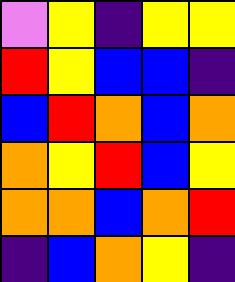[["violet", "yellow", "indigo", "yellow", "yellow"], ["red", "yellow", "blue", "blue", "indigo"], ["blue", "red", "orange", "blue", "orange"], ["orange", "yellow", "red", "blue", "yellow"], ["orange", "orange", "blue", "orange", "red"], ["indigo", "blue", "orange", "yellow", "indigo"]]